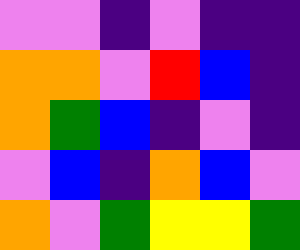[["violet", "violet", "indigo", "violet", "indigo", "indigo"], ["orange", "orange", "violet", "red", "blue", "indigo"], ["orange", "green", "blue", "indigo", "violet", "indigo"], ["violet", "blue", "indigo", "orange", "blue", "violet"], ["orange", "violet", "green", "yellow", "yellow", "green"]]